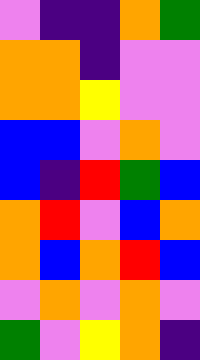[["violet", "indigo", "indigo", "orange", "green"], ["orange", "orange", "indigo", "violet", "violet"], ["orange", "orange", "yellow", "violet", "violet"], ["blue", "blue", "violet", "orange", "violet"], ["blue", "indigo", "red", "green", "blue"], ["orange", "red", "violet", "blue", "orange"], ["orange", "blue", "orange", "red", "blue"], ["violet", "orange", "violet", "orange", "violet"], ["green", "violet", "yellow", "orange", "indigo"]]